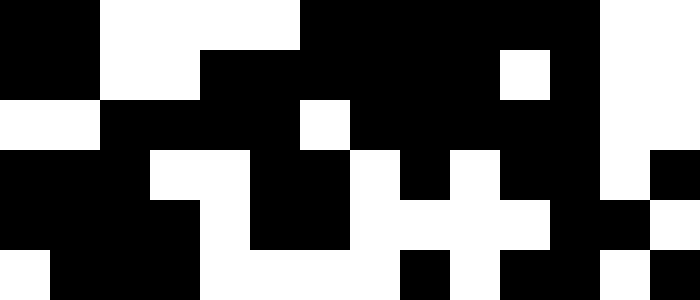[["black", "black", "white", "white", "white", "white", "black", "black", "black", "black", "black", "black", "white", "white"], ["black", "black", "white", "white", "black", "black", "black", "black", "black", "black", "white", "black", "white", "white"], ["white", "white", "black", "black", "black", "black", "white", "black", "black", "black", "black", "black", "white", "white"], ["black", "black", "black", "white", "white", "black", "black", "white", "black", "white", "black", "black", "white", "black"], ["black", "black", "black", "black", "white", "black", "black", "white", "white", "white", "white", "black", "black", "white"], ["white", "black", "black", "black", "white", "white", "white", "white", "black", "white", "black", "black", "white", "black"]]